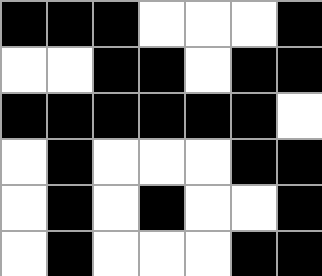[["black", "black", "black", "white", "white", "white", "black"], ["white", "white", "black", "black", "white", "black", "black"], ["black", "black", "black", "black", "black", "black", "white"], ["white", "black", "white", "white", "white", "black", "black"], ["white", "black", "white", "black", "white", "white", "black"], ["white", "black", "white", "white", "white", "black", "black"]]